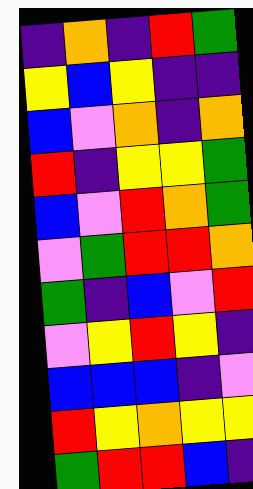[["indigo", "orange", "indigo", "red", "green"], ["yellow", "blue", "yellow", "indigo", "indigo"], ["blue", "violet", "orange", "indigo", "orange"], ["red", "indigo", "yellow", "yellow", "green"], ["blue", "violet", "red", "orange", "green"], ["violet", "green", "red", "red", "orange"], ["green", "indigo", "blue", "violet", "red"], ["violet", "yellow", "red", "yellow", "indigo"], ["blue", "blue", "blue", "indigo", "violet"], ["red", "yellow", "orange", "yellow", "yellow"], ["green", "red", "red", "blue", "indigo"]]